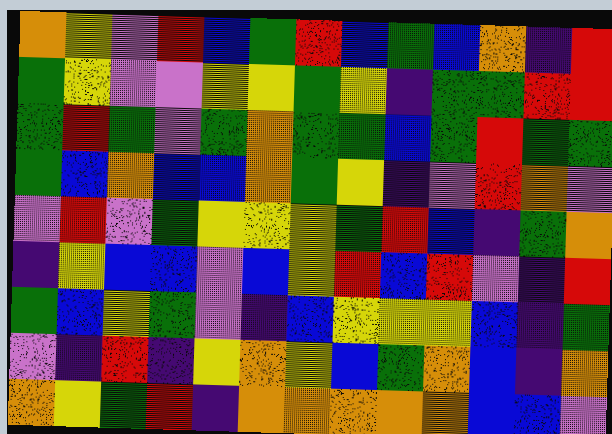[["orange", "yellow", "violet", "red", "blue", "green", "red", "blue", "green", "blue", "orange", "indigo", "red"], ["green", "yellow", "violet", "violet", "yellow", "yellow", "green", "yellow", "indigo", "green", "green", "red", "red"], ["green", "red", "green", "violet", "green", "orange", "green", "green", "blue", "green", "red", "green", "green"], ["green", "blue", "orange", "blue", "blue", "orange", "green", "yellow", "indigo", "violet", "red", "orange", "violet"], ["violet", "red", "violet", "green", "yellow", "yellow", "yellow", "green", "red", "blue", "indigo", "green", "orange"], ["indigo", "yellow", "blue", "blue", "violet", "blue", "yellow", "red", "blue", "red", "violet", "indigo", "red"], ["green", "blue", "yellow", "green", "violet", "indigo", "blue", "yellow", "yellow", "yellow", "blue", "indigo", "green"], ["violet", "indigo", "red", "indigo", "yellow", "orange", "yellow", "blue", "green", "orange", "blue", "indigo", "orange"], ["orange", "yellow", "green", "red", "indigo", "orange", "orange", "orange", "orange", "orange", "blue", "blue", "violet"]]